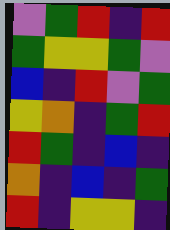[["violet", "green", "red", "indigo", "red"], ["green", "yellow", "yellow", "green", "violet"], ["blue", "indigo", "red", "violet", "green"], ["yellow", "orange", "indigo", "green", "red"], ["red", "green", "indigo", "blue", "indigo"], ["orange", "indigo", "blue", "indigo", "green"], ["red", "indigo", "yellow", "yellow", "indigo"]]